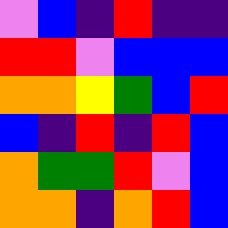[["violet", "blue", "indigo", "red", "indigo", "indigo"], ["red", "red", "violet", "blue", "blue", "blue"], ["orange", "orange", "yellow", "green", "blue", "red"], ["blue", "indigo", "red", "indigo", "red", "blue"], ["orange", "green", "green", "red", "violet", "blue"], ["orange", "orange", "indigo", "orange", "red", "blue"]]